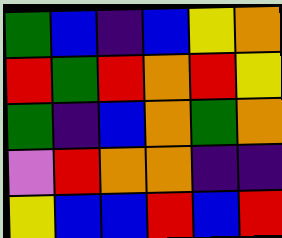[["green", "blue", "indigo", "blue", "yellow", "orange"], ["red", "green", "red", "orange", "red", "yellow"], ["green", "indigo", "blue", "orange", "green", "orange"], ["violet", "red", "orange", "orange", "indigo", "indigo"], ["yellow", "blue", "blue", "red", "blue", "red"]]